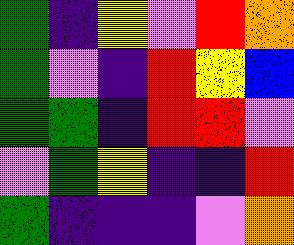[["green", "indigo", "yellow", "violet", "red", "orange"], ["green", "violet", "indigo", "red", "yellow", "blue"], ["green", "green", "indigo", "red", "red", "violet"], ["violet", "green", "yellow", "indigo", "indigo", "red"], ["green", "indigo", "indigo", "indigo", "violet", "orange"]]